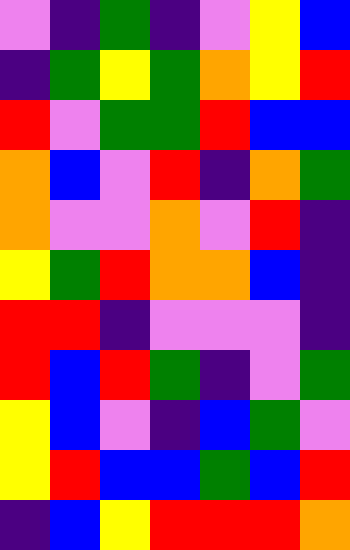[["violet", "indigo", "green", "indigo", "violet", "yellow", "blue"], ["indigo", "green", "yellow", "green", "orange", "yellow", "red"], ["red", "violet", "green", "green", "red", "blue", "blue"], ["orange", "blue", "violet", "red", "indigo", "orange", "green"], ["orange", "violet", "violet", "orange", "violet", "red", "indigo"], ["yellow", "green", "red", "orange", "orange", "blue", "indigo"], ["red", "red", "indigo", "violet", "violet", "violet", "indigo"], ["red", "blue", "red", "green", "indigo", "violet", "green"], ["yellow", "blue", "violet", "indigo", "blue", "green", "violet"], ["yellow", "red", "blue", "blue", "green", "blue", "red"], ["indigo", "blue", "yellow", "red", "red", "red", "orange"]]